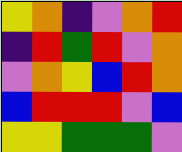[["yellow", "orange", "indigo", "violet", "orange", "red"], ["indigo", "red", "green", "red", "violet", "orange"], ["violet", "orange", "yellow", "blue", "red", "orange"], ["blue", "red", "red", "red", "violet", "blue"], ["yellow", "yellow", "green", "green", "green", "violet"]]